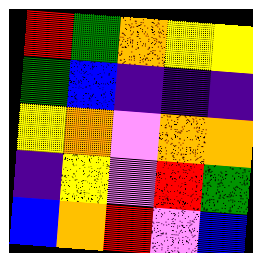[["red", "green", "orange", "yellow", "yellow"], ["green", "blue", "indigo", "indigo", "indigo"], ["yellow", "orange", "violet", "orange", "orange"], ["indigo", "yellow", "violet", "red", "green"], ["blue", "orange", "red", "violet", "blue"]]